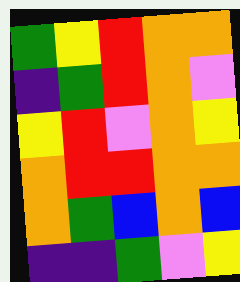[["green", "yellow", "red", "orange", "orange"], ["indigo", "green", "red", "orange", "violet"], ["yellow", "red", "violet", "orange", "yellow"], ["orange", "red", "red", "orange", "orange"], ["orange", "green", "blue", "orange", "blue"], ["indigo", "indigo", "green", "violet", "yellow"]]